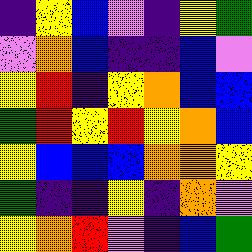[["indigo", "yellow", "blue", "violet", "indigo", "yellow", "green"], ["violet", "orange", "blue", "indigo", "indigo", "blue", "violet"], ["yellow", "red", "indigo", "yellow", "orange", "blue", "blue"], ["green", "red", "yellow", "red", "yellow", "orange", "blue"], ["yellow", "blue", "blue", "blue", "orange", "orange", "yellow"], ["green", "indigo", "indigo", "yellow", "indigo", "orange", "violet"], ["yellow", "orange", "red", "violet", "indigo", "blue", "green"]]